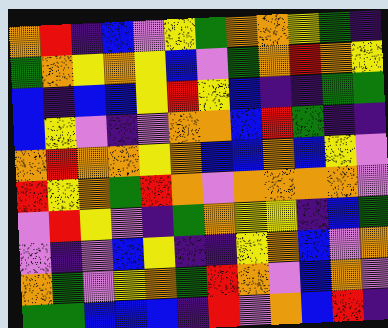[["orange", "red", "indigo", "blue", "violet", "yellow", "green", "orange", "orange", "yellow", "green", "indigo"], ["green", "orange", "yellow", "orange", "yellow", "blue", "violet", "green", "orange", "red", "orange", "yellow"], ["blue", "indigo", "blue", "blue", "yellow", "red", "yellow", "blue", "indigo", "indigo", "green", "green"], ["blue", "yellow", "violet", "indigo", "violet", "orange", "orange", "blue", "red", "green", "indigo", "indigo"], ["orange", "red", "orange", "orange", "yellow", "orange", "blue", "blue", "orange", "blue", "yellow", "violet"], ["red", "yellow", "orange", "green", "red", "orange", "violet", "orange", "orange", "orange", "orange", "violet"], ["violet", "red", "yellow", "violet", "indigo", "green", "orange", "yellow", "yellow", "indigo", "blue", "green"], ["violet", "indigo", "violet", "blue", "yellow", "indigo", "indigo", "yellow", "orange", "blue", "violet", "orange"], ["orange", "green", "violet", "yellow", "orange", "green", "red", "orange", "violet", "blue", "orange", "violet"], ["green", "green", "blue", "blue", "blue", "indigo", "red", "violet", "orange", "blue", "red", "indigo"]]